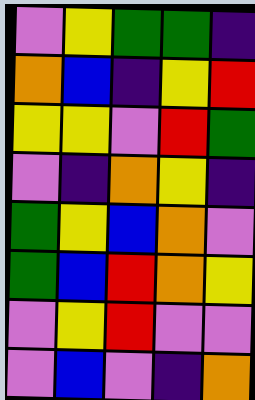[["violet", "yellow", "green", "green", "indigo"], ["orange", "blue", "indigo", "yellow", "red"], ["yellow", "yellow", "violet", "red", "green"], ["violet", "indigo", "orange", "yellow", "indigo"], ["green", "yellow", "blue", "orange", "violet"], ["green", "blue", "red", "orange", "yellow"], ["violet", "yellow", "red", "violet", "violet"], ["violet", "blue", "violet", "indigo", "orange"]]